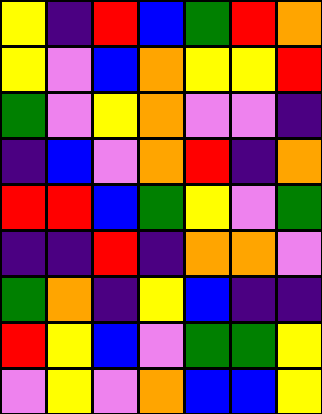[["yellow", "indigo", "red", "blue", "green", "red", "orange"], ["yellow", "violet", "blue", "orange", "yellow", "yellow", "red"], ["green", "violet", "yellow", "orange", "violet", "violet", "indigo"], ["indigo", "blue", "violet", "orange", "red", "indigo", "orange"], ["red", "red", "blue", "green", "yellow", "violet", "green"], ["indigo", "indigo", "red", "indigo", "orange", "orange", "violet"], ["green", "orange", "indigo", "yellow", "blue", "indigo", "indigo"], ["red", "yellow", "blue", "violet", "green", "green", "yellow"], ["violet", "yellow", "violet", "orange", "blue", "blue", "yellow"]]